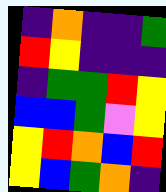[["indigo", "orange", "indigo", "indigo", "green"], ["red", "yellow", "indigo", "indigo", "indigo"], ["indigo", "green", "green", "red", "yellow"], ["blue", "blue", "green", "violet", "yellow"], ["yellow", "red", "orange", "blue", "red"], ["yellow", "blue", "green", "orange", "indigo"]]